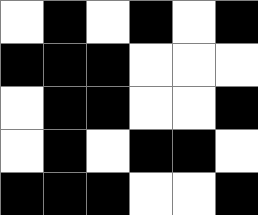[["white", "black", "white", "black", "white", "black"], ["black", "black", "black", "white", "white", "white"], ["white", "black", "black", "white", "white", "black"], ["white", "black", "white", "black", "black", "white"], ["black", "black", "black", "white", "white", "black"]]